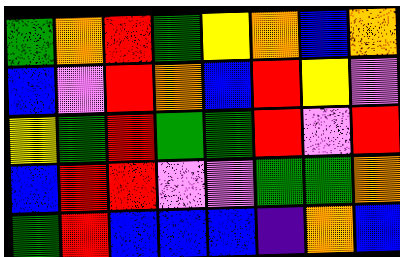[["green", "orange", "red", "green", "yellow", "orange", "blue", "orange"], ["blue", "violet", "red", "orange", "blue", "red", "yellow", "violet"], ["yellow", "green", "red", "green", "green", "red", "violet", "red"], ["blue", "red", "red", "violet", "violet", "green", "green", "orange"], ["green", "red", "blue", "blue", "blue", "indigo", "orange", "blue"]]